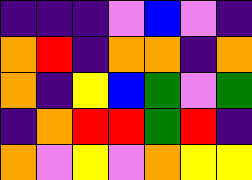[["indigo", "indigo", "indigo", "violet", "blue", "violet", "indigo"], ["orange", "red", "indigo", "orange", "orange", "indigo", "orange"], ["orange", "indigo", "yellow", "blue", "green", "violet", "green"], ["indigo", "orange", "red", "red", "green", "red", "indigo"], ["orange", "violet", "yellow", "violet", "orange", "yellow", "yellow"]]